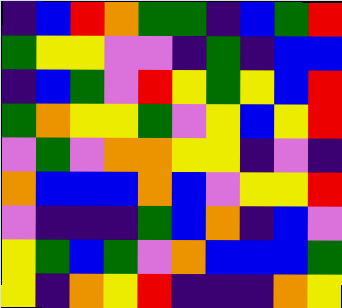[["indigo", "blue", "red", "orange", "green", "green", "indigo", "blue", "green", "red"], ["green", "yellow", "yellow", "violet", "violet", "indigo", "green", "indigo", "blue", "blue"], ["indigo", "blue", "green", "violet", "red", "yellow", "green", "yellow", "blue", "red"], ["green", "orange", "yellow", "yellow", "green", "violet", "yellow", "blue", "yellow", "red"], ["violet", "green", "violet", "orange", "orange", "yellow", "yellow", "indigo", "violet", "indigo"], ["orange", "blue", "blue", "blue", "orange", "blue", "violet", "yellow", "yellow", "red"], ["violet", "indigo", "indigo", "indigo", "green", "blue", "orange", "indigo", "blue", "violet"], ["yellow", "green", "blue", "green", "violet", "orange", "blue", "blue", "blue", "green"], ["yellow", "indigo", "orange", "yellow", "red", "indigo", "indigo", "indigo", "orange", "yellow"]]